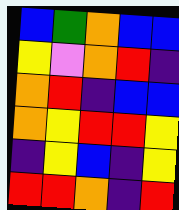[["blue", "green", "orange", "blue", "blue"], ["yellow", "violet", "orange", "red", "indigo"], ["orange", "red", "indigo", "blue", "blue"], ["orange", "yellow", "red", "red", "yellow"], ["indigo", "yellow", "blue", "indigo", "yellow"], ["red", "red", "orange", "indigo", "red"]]